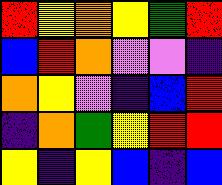[["red", "yellow", "orange", "yellow", "green", "red"], ["blue", "red", "orange", "violet", "violet", "indigo"], ["orange", "yellow", "violet", "indigo", "blue", "red"], ["indigo", "orange", "green", "yellow", "red", "red"], ["yellow", "indigo", "yellow", "blue", "indigo", "blue"]]